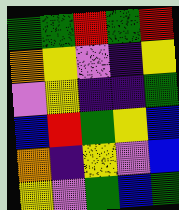[["green", "green", "red", "green", "red"], ["orange", "yellow", "violet", "indigo", "yellow"], ["violet", "yellow", "indigo", "indigo", "green"], ["blue", "red", "green", "yellow", "blue"], ["orange", "indigo", "yellow", "violet", "blue"], ["yellow", "violet", "green", "blue", "green"]]